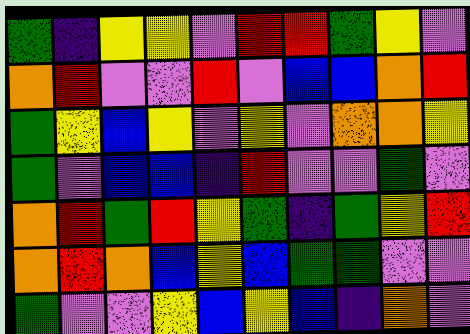[["green", "indigo", "yellow", "yellow", "violet", "red", "red", "green", "yellow", "violet"], ["orange", "red", "violet", "violet", "red", "violet", "blue", "blue", "orange", "red"], ["green", "yellow", "blue", "yellow", "violet", "yellow", "violet", "orange", "orange", "yellow"], ["green", "violet", "blue", "blue", "indigo", "red", "violet", "violet", "green", "violet"], ["orange", "red", "green", "red", "yellow", "green", "indigo", "green", "yellow", "red"], ["orange", "red", "orange", "blue", "yellow", "blue", "green", "green", "violet", "violet"], ["green", "violet", "violet", "yellow", "blue", "yellow", "blue", "indigo", "orange", "violet"]]